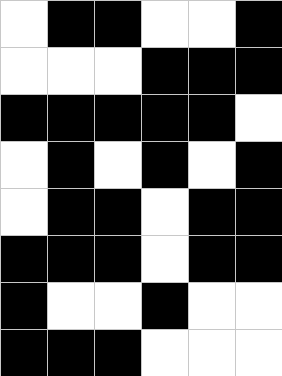[["white", "black", "black", "white", "white", "black"], ["white", "white", "white", "black", "black", "black"], ["black", "black", "black", "black", "black", "white"], ["white", "black", "white", "black", "white", "black"], ["white", "black", "black", "white", "black", "black"], ["black", "black", "black", "white", "black", "black"], ["black", "white", "white", "black", "white", "white"], ["black", "black", "black", "white", "white", "white"]]